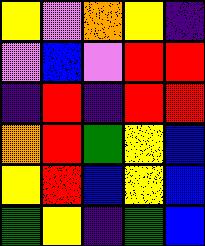[["yellow", "violet", "orange", "yellow", "indigo"], ["violet", "blue", "violet", "red", "red"], ["indigo", "red", "indigo", "red", "red"], ["orange", "red", "green", "yellow", "blue"], ["yellow", "red", "blue", "yellow", "blue"], ["green", "yellow", "indigo", "green", "blue"]]